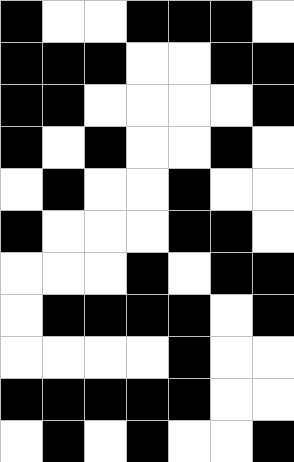[["black", "white", "white", "black", "black", "black", "white"], ["black", "black", "black", "white", "white", "black", "black"], ["black", "black", "white", "white", "white", "white", "black"], ["black", "white", "black", "white", "white", "black", "white"], ["white", "black", "white", "white", "black", "white", "white"], ["black", "white", "white", "white", "black", "black", "white"], ["white", "white", "white", "black", "white", "black", "black"], ["white", "black", "black", "black", "black", "white", "black"], ["white", "white", "white", "white", "black", "white", "white"], ["black", "black", "black", "black", "black", "white", "white"], ["white", "black", "white", "black", "white", "white", "black"]]